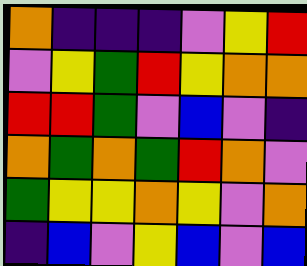[["orange", "indigo", "indigo", "indigo", "violet", "yellow", "red"], ["violet", "yellow", "green", "red", "yellow", "orange", "orange"], ["red", "red", "green", "violet", "blue", "violet", "indigo"], ["orange", "green", "orange", "green", "red", "orange", "violet"], ["green", "yellow", "yellow", "orange", "yellow", "violet", "orange"], ["indigo", "blue", "violet", "yellow", "blue", "violet", "blue"]]